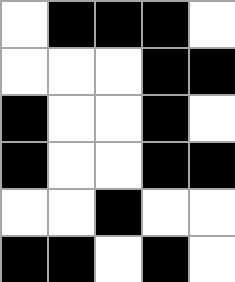[["white", "black", "black", "black", "white"], ["white", "white", "white", "black", "black"], ["black", "white", "white", "black", "white"], ["black", "white", "white", "black", "black"], ["white", "white", "black", "white", "white"], ["black", "black", "white", "black", "white"]]